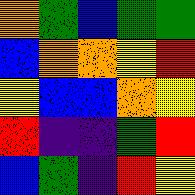[["orange", "green", "blue", "green", "green"], ["blue", "orange", "orange", "yellow", "red"], ["yellow", "blue", "blue", "orange", "yellow"], ["red", "indigo", "indigo", "green", "red"], ["blue", "green", "indigo", "red", "yellow"]]